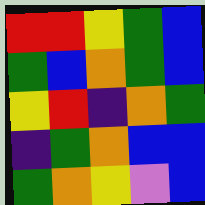[["red", "red", "yellow", "green", "blue"], ["green", "blue", "orange", "green", "blue"], ["yellow", "red", "indigo", "orange", "green"], ["indigo", "green", "orange", "blue", "blue"], ["green", "orange", "yellow", "violet", "blue"]]